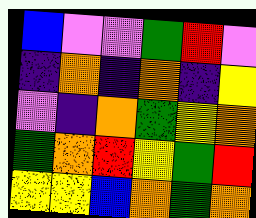[["blue", "violet", "violet", "green", "red", "violet"], ["indigo", "orange", "indigo", "orange", "indigo", "yellow"], ["violet", "indigo", "orange", "green", "yellow", "orange"], ["green", "orange", "red", "yellow", "green", "red"], ["yellow", "yellow", "blue", "orange", "green", "orange"]]